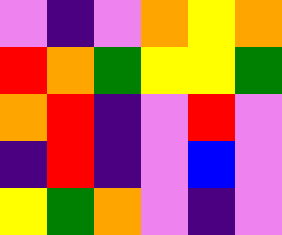[["violet", "indigo", "violet", "orange", "yellow", "orange"], ["red", "orange", "green", "yellow", "yellow", "green"], ["orange", "red", "indigo", "violet", "red", "violet"], ["indigo", "red", "indigo", "violet", "blue", "violet"], ["yellow", "green", "orange", "violet", "indigo", "violet"]]